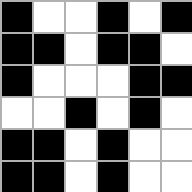[["black", "white", "white", "black", "white", "black"], ["black", "black", "white", "black", "black", "white"], ["black", "white", "white", "white", "black", "black"], ["white", "white", "black", "white", "black", "white"], ["black", "black", "white", "black", "white", "white"], ["black", "black", "white", "black", "white", "white"]]